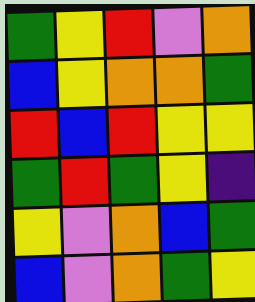[["green", "yellow", "red", "violet", "orange"], ["blue", "yellow", "orange", "orange", "green"], ["red", "blue", "red", "yellow", "yellow"], ["green", "red", "green", "yellow", "indigo"], ["yellow", "violet", "orange", "blue", "green"], ["blue", "violet", "orange", "green", "yellow"]]